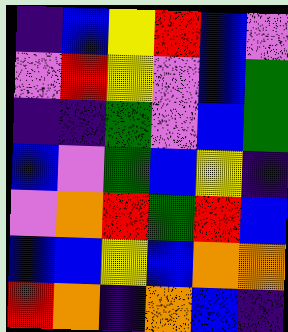[["indigo", "blue", "yellow", "red", "blue", "violet"], ["violet", "red", "yellow", "violet", "blue", "green"], ["indigo", "indigo", "green", "violet", "blue", "green"], ["blue", "violet", "green", "blue", "yellow", "indigo"], ["violet", "orange", "red", "green", "red", "blue"], ["blue", "blue", "yellow", "blue", "orange", "orange"], ["red", "orange", "indigo", "orange", "blue", "indigo"]]